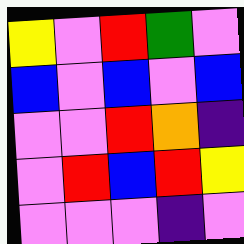[["yellow", "violet", "red", "green", "violet"], ["blue", "violet", "blue", "violet", "blue"], ["violet", "violet", "red", "orange", "indigo"], ["violet", "red", "blue", "red", "yellow"], ["violet", "violet", "violet", "indigo", "violet"]]